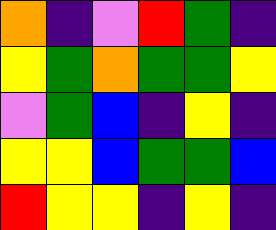[["orange", "indigo", "violet", "red", "green", "indigo"], ["yellow", "green", "orange", "green", "green", "yellow"], ["violet", "green", "blue", "indigo", "yellow", "indigo"], ["yellow", "yellow", "blue", "green", "green", "blue"], ["red", "yellow", "yellow", "indigo", "yellow", "indigo"]]